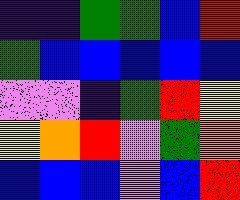[["indigo", "indigo", "green", "green", "blue", "red"], ["green", "blue", "blue", "blue", "blue", "blue"], ["violet", "violet", "indigo", "green", "red", "yellow"], ["yellow", "orange", "red", "violet", "green", "orange"], ["blue", "blue", "blue", "violet", "blue", "red"]]